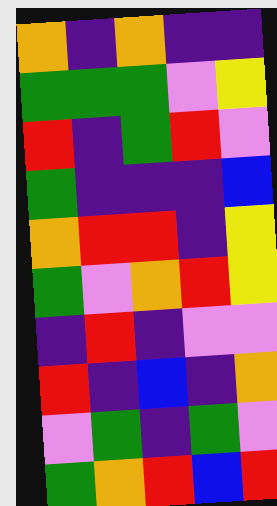[["orange", "indigo", "orange", "indigo", "indigo"], ["green", "green", "green", "violet", "yellow"], ["red", "indigo", "green", "red", "violet"], ["green", "indigo", "indigo", "indigo", "blue"], ["orange", "red", "red", "indigo", "yellow"], ["green", "violet", "orange", "red", "yellow"], ["indigo", "red", "indigo", "violet", "violet"], ["red", "indigo", "blue", "indigo", "orange"], ["violet", "green", "indigo", "green", "violet"], ["green", "orange", "red", "blue", "red"]]